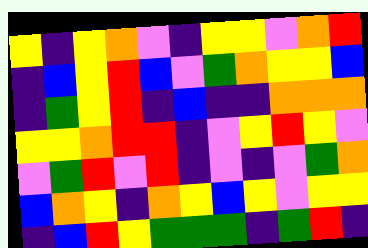[["yellow", "indigo", "yellow", "orange", "violet", "indigo", "yellow", "yellow", "violet", "orange", "red"], ["indigo", "blue", "yellow", "red", "blue", "violet", "green", "orange", "yellow", "yellow", "blue"], ["indigo", "green", "yellow", "red", "indigo", "blue", "indigo", "indigo", "orange", "orange", "orange"], ["yellow", "yellow", "orange", "red", "red", "indigo", "violet", "yellow", "red", "yellow", "violet"], ["violet", "green", "red", "violet", "red", "indigo", "violet", "indigo", "violet", "green", "orange"], ["blue", "orange", "yellow", "indigo", "orange", "yellow", "blue", "yellow", "violet", "yellow", "yellow"], ["indigo", "blue", "red", "yellow", "green", "green", "green", "indigo", "green", "red", "indigo"]]